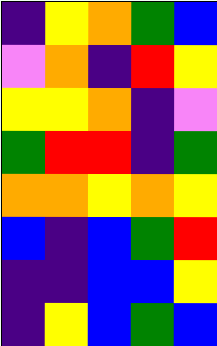[["indigo", "yellow", "orange", "green", "blue"], ["violet", "orange", "indigo", "red", "yellow"], ["yellow", "yellow", "orange", "indigo", "violet"], ["green", "red", "red", "indigo", "green"], ["orange", "orange", "yellow", "orange", "yellow"], ["blue", "indigo", "blue", "green", "red"], ["indigo", "indigo", "blue", "blue", "yellow"], ["indigo", "yellow", "blue", "green", "blue"]]